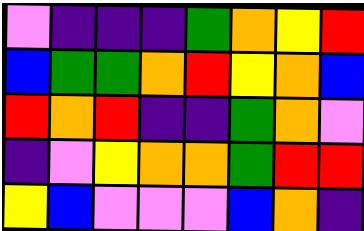[["violet", "indigo", "indigo", "indigo", "green", "orange", "yellow", "red"], ["blue", "green", "green", "orange", "red", "yellow", "orange", "blue"], ["red", "orange", "red", "indigo", "indigo", "green", "orange", "violet"], ["indigo", "violet", "yellow", "orange", "orange", "green", "red", "red"], ["yellow", "blue", "violet", "violet", "violet", "blue", "orange", "indigo"]]